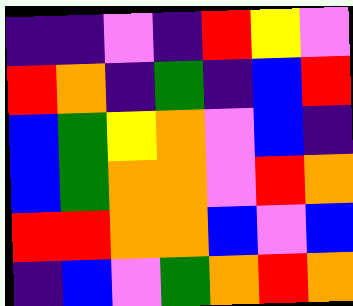[["indigo", "indigo", "violet", "indigo", "red", "yellow", "violet"], ["red", "orange", "indigo", "green", "indigo", "blue", "red"], ["blue", "green", "yellow", "orange", "violet", "blue", "indigo"], ["blue", "green", "orange", "orange", "violet", "red", "orange"], ["red", "red", "orange", "orange", "blue", "violet", "blue"], ["indigo", "blue", "violet", "green", "orange", "red", "orange"]]